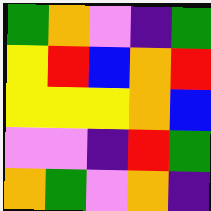[["green", "orange", "violet", "indigo", "green"], ["yellow", "red", "blue", "orange", "red"], ["yellow", "yellow", "yellow", "orange", "blue"], ["violet", "violet", "indigo", "red", "green"], ["orange", "green", "violet", "orange", "indigo"]]